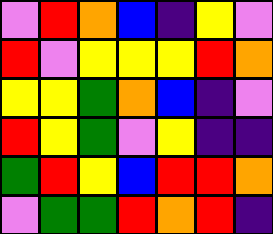[["violet", "red", "orange", "blue", "indigo", "yellow", "violet"], ["red", "violet", "yellow", "yellow", "yellow", "red", "orange"], ["yellow", "yellow", "green", "orange", "blue", "indigo", "violet"], ["red", "yellow", "green", "violet", "yellow", "indigo", "indigo"], ["green", "red", "yellow", "blue", "red", "red", "orange"], ["violet", "green", "green", "red", "orange", "red", "indigo"]]